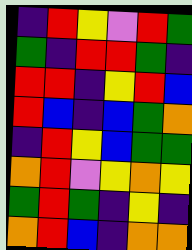[["indigo", "red", "yellow", "violet", "red", "green"], ["green", "indigo", "red", "red", "green", "indigo"], ["red", "red", "indigo", "yellow", "red", "blue"], ["red", "blue", "indigo", "blue", "green", "orange"], ["indigo", "red", "yellow", "blue", "green", "green"], ["orange", "red", "violet", "yellow", "orange", "yellow"], ["green", "red", "green", "indigo", "yellow", "indigo"], ["orange", "red", "blue", "indigo", "orange", "orange"]]